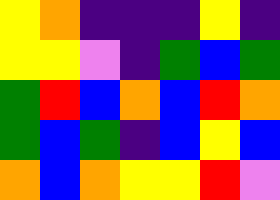[["yellow", "orange", "indigo", "indigo", "indigo", "yellow", "indigo"], ["yellow", "yellow", "violet", "indigo", "green", "blue", "green"], ["green", "red", "blue", "orange", "blue", "red", "orange"], ["green", "blue", "green", "indigo", "blue", "yellow", "blue"], ["orange", "blue", "orange", "yellow", "yellow", "red", "violet"]]